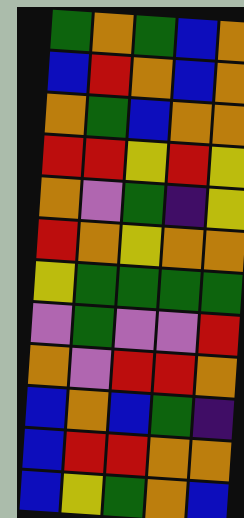[["green", "orange", "green", "blue", "orange"], ["blue", "red", "orange", "blue", "orange"], ["orange", "green", "blue", "orange", "orange"], ["red", "red", "yellow", "red", "yellow"], ["orange", "violet", "green", "indigo", "yellow"], ["red", "orange", "yellow", "orange", "orange"], ["yellow", "green", "green", "green", "green"], ["violet", "green", "violet", "violet", "red"], ["orange", "violet", "red", "red", "orange"], ["blue", "orange", "blue", "green", "indigo"], ["blue", "red", "red", "orange", "orange"], ["blue", "yellow", "green", "orange", "blue"]]